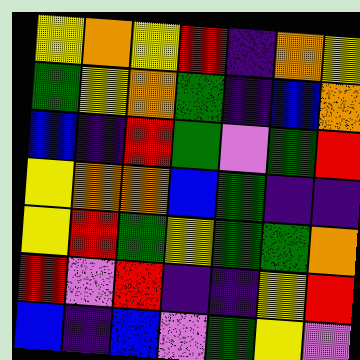[["yellow", "orange", "yellow", "red", "indigo", "orange", "yellow"], ["green", "yellow", "orange", "green", "indigo", "blue", "orange"], ["blue", "indigo", "red", "green", "violet", "green", "red"], ["yellow", "orange", "orange", "blue", "green", "indigo", "indigo"], ["yellow", "red", "green", "yellow", "green", "green", "orange"], ["red", "violet", "red", "indigo", "indigo", "yellow", "red"], ["blue", "indigo", "blue", "violet", "green", "yellow", "violet"]]